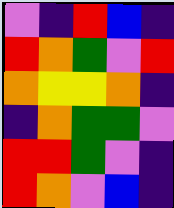[["violet", "indigo", "red", "blue", "indigo"], ["red", "orange", "green", "violet", "red"], ["orange", "yellow", "yellow", "orange", "indigo"], ["indigo", "orange", "green", "green", "violet"], ["red", "red", "green", "violet", "indigo"], ["red", "orange", "violet", "blue", "indigo"]]